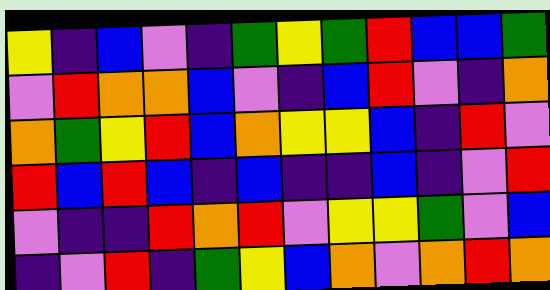[["yellow", "indigo", "blue", "violet", "indigo", "green", "yellow", "green", "red", "blue", "blue", "green"], ["violet", "red", "orange", "orange", "blue", "violet", "indigo", "blue", "red", "violet", "indigo", "orange"], ["orange", "green", "yellow", "red", "blue", "orange", "yellow", "yellow", "blue", "indigo", "red", "violet"], ["red", "blue", "red", "blue", "indigo", "blue", "indigo", "indigo", "blue", "indigo", "violet", "red"], ["violet", "indigo", "indigo", "red", "orange", "red", "violet", "yellow", "yellow", "green", "violet", "blue"], ["indigo", "violet", "red", "indigo", "green", "yellow", "blue", "orange", "violet", "orange", "red", "orange"]]